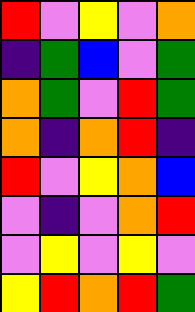[["red", "violet", "yellow", "violet", "orange"], ["indigo", "green", "blue", "violet", "green"], ["orange", "green", "violet", "red", "green"], ["orange", "indigo", "orange", "red", "indigo"], ["red", "violet", "yellow", "orange", "blue"], ["violet", "indigo", "violet", "orange", "red"], ["violet", "yellow", "violet", "yellow", "violet"], ["yellow", "red", "orange", "red", "green"]]